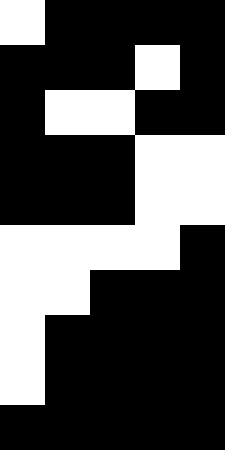[["white", "black", "black", "black", "black"], ["black", "black", "black", "white", "black"], ["black", "white", "white", "black", "black"], ["black", "black", "black", "white", "white"], ["black", "black", "black", "white", "white"], ["white", "white", "white", "white", "black"], ["white", "white", "black", "black", "black"], ["white", "black", "black", "black", "black"], ["white", "black", "black", "black", "black"], ["black", "black", "black", "black", "black"]]